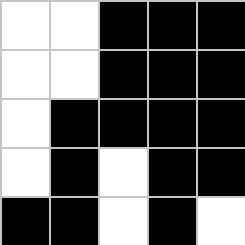[["white", "white", "black", "black", "black"], ["white", "white", "black", "black", "black"], ["white", "black", "black", "black", "black"], ["white", "black", "white", "black", "black"], ["black", "black", "white", "black", "white"]]